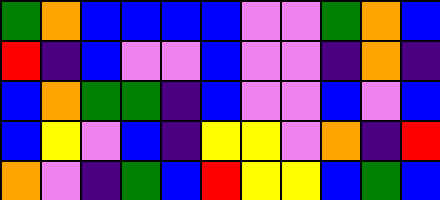[["green", "orange", "blue", "blue", "blue", "blue", "violet", "violet", "green", "orange", "blue"], ["red", "indigo", "blue", "violet", "violet", "blue", "violet", "violet", "indigo", "orange", "indigo"], ["blue", "orange", "green", "green", "indigo", "blue", "violet", "violet", "blue", "violet", "blue"], ["blue", "yellow", "violet", "blue", "indigo", "yellow", "yellow", "violet", "orange", "indigo", "red"], ["orange", "violet", "indigo", "green", "blue", "red", "yellow", "yellow", "blue", "green", "blue"]]